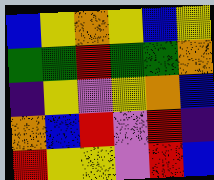[["blue", "yellow", "orange", "yellow", "blue", "yellow"], ["green", "green", "red", "green", "green", "orange"], ["indigo", "yellow", "violet", "yellow", "orange", "blue"], ["orange", "blue", "red", "violet", "red", "indigo"], ["red", "yellow", "yellow", "violet", "red", "blue"]]